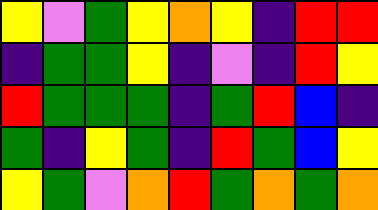[["yellow", "violet", "green", "yellow", "orange", "yellow", "indigo", "red", "red"], ["indigo", "green", "green", "yellow", "indigo", "violet", "indigo", "red", "yellow"], ["red", "green", "green", "green", "indigo", "green", "red", "blue", "indigo"], ["green", "indigo", "yellow", "green", "indigo", "red", "green", "blue", "yellow"], ["yellow", "green", "violet", "orange", "red", "green", "orange", "green", "orange"]]